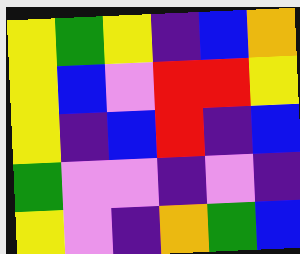[["yellow", "green", "yellow", "indigo", "blue", "orange"], ["yellow", "blue", "violet", "red", "red", "yellow"], ["yellow", "indigo", "blue", "red", "indigo", "blue"], ["green", "violet", "violet", "indigo", "violet", "indigo"], ["yellow", "violet", "indigo", "orange", "green", "blue"]]